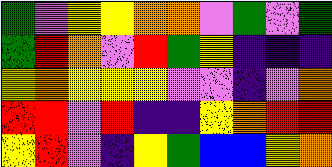[["green", "violet", "yellow", "yellow", "orange", "orange", "violet", "green", "violet", "green"], ["green", "red", "orange", "violet", "red", "green", "yellow", "indigo", "indigo", "indigo"], ["yellow", "orange", "yellow", "yellow", "yellow", "violet", "violet", "indigo", "violet", "orange"], ["red", "red", "violet", "red", "indigo", "indigo", "yellow", "orange", "red", "red"], ["yellow", "red", "violet", "indigo", "yellow", "green", "blue", "blue", "yellow", "orange"]]